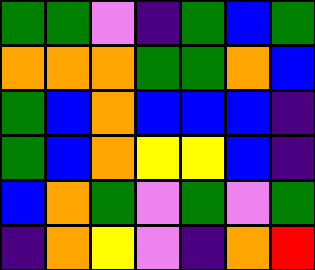[["green", "green", "violet", "indigo", "green", "blue", "green"], ["orange", "orange", "orange", "green", "green", "orange", "blue"], ["green", "blue", "orange", "blue", "blue", "blue", "indigo"], ["green", "blue", "orange", "yellow", "yellow", "blue", "indigo"], ["blue", "orange", "green", "violet", "green", "violet", "green"], ["indigo", "orange", "yellow", "violet", "indigo", "orange", "red"]]